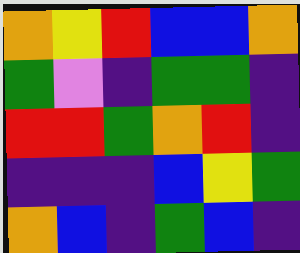[["orange", "yellow", "red", "blue", "blue", "orange"], ["green", "violet", "indigo", "green", "green", "indigo"], ["red", "red", "green", "orange", "red", "indigo"], ["indigo", "indigo", "indigo", "blue", "yellow", "green"], ["orange", "blue", "indigo", "green", "blue", "indigo"]]